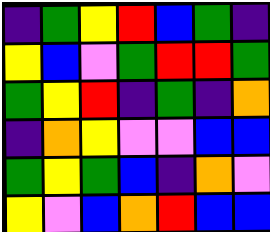[["indigo", "green", "yellow", "red", "blue", "green", "indigo"], ["yellow", "blue", "violet", "green", "red", "red", "green"], ["green", "yellow", "red", "indigo", "green", "indigo", "orange"], ["indigo", "orange", "yellow", "violet", "violet", "blue", "blue"], ["green", "yellow", "green", "blue", "indigo", "orange", "violet"], ["yellow", "violet", "blue", "orange", "red", "blue", "blue"]]